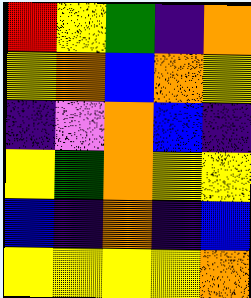[["red", "yellow", "green", "indigo", "orange"], ["yellow", "orange", "blue", "orange", "yellow"], ["indigo", "violet", "orange", "blue", "indigo"], ["yellow", "green", "orange", "yellow", "yellow"], ["blue", "indigo", "orange", "indigo", "blue"], ["yellow", "yellow", "yellow", "yellow", "orange"]]